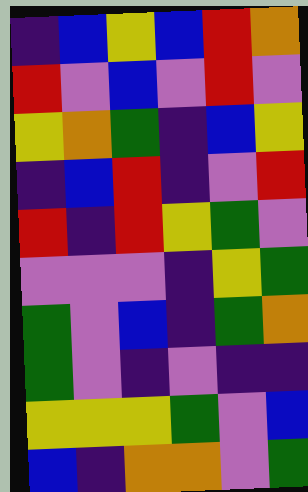[["indigo", "blue", "yellow", "blue", "red", "orange"], ["red", "violet", "blue", "violet", "red", "violet"], ["yellow", "orange", "green", "indigo", "blue", "yellow"], ["indigo", "blue", "red", "indigo", "violet", "red"], ["red", "indigo", "red", "yellow", "green", "violet"], ["violet", "violet", "violet", "indigo", "yellow", "green"], ["green", "violet", "blue", "indigo", "green", "orange"], ["green", "violet", "indigo", "violet", "indigo", "indigo"], ["yellow", "yellow", "yellow", "green", "violet", "blue"], ["blue", "indigo", "orange", "orange", "violet", "green"]]